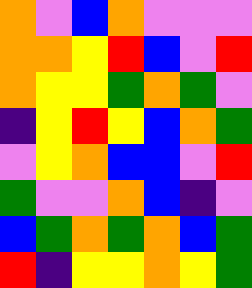[["orange", "violet", "blue", "orange", "violet", "violet", "violet"], ["orange", "orange", "yellow", "red", "blue", "violet", "red"], ["orange", "yellow", "yellow", "green", "orange", "green", "violet"], ["indigo", "yellow", "red", "yellow", "blue", "orange", "green"], ["violet", "yellow", "orange", "blue", "blue", "violet", "red"], ["green", "violet", "violet", "orange", "blue", "indigo", "violet"], ["blue", "green", "orange", "green", "orange", "blue", "green"], ["red", "indigo", "yellow", "yellow", "orange", "yellow", "green"]]